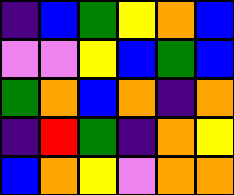[["indigo", "blue", "green", "yellow", "orange", "blue"], ["violet", "violet", "yellow", "blue", "green", "blue"], ["green", "orange", "blue", "orange", "indigo", "orange"], ["indigo", "red", "green", "indigo", "orange", "yellow"], ["blue", "orange", "yellow", "violet", "orange", "orange"]]